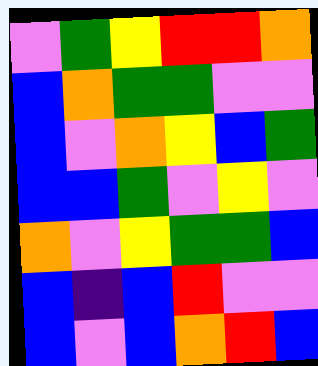[["violet", "green", "yellow", "red", "red", "orange"], ["blue", "orange", "green", "green", "violet", "violet"], ["blue", "violet", "orange", "yellow", "blue", "green"], ["blue", "blue", "green", "violet", "yellow", "violet"], ["orange", "violet", "yellow", "green", "green", "blue"], ["blue", "indigo", "blue", "red", "violet", "violet"], ["blue", "violet", "blue", "orange", "red", "blue"]]